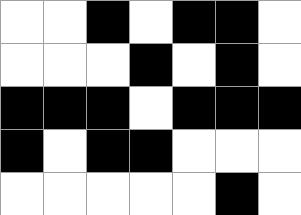[["white", "white", "black", "white", "black", "black", "white"], ["white", "white", "white", "black", "white", "black", "white"], ["black", "black", "black", "white", "black", "black", "black"], ["black", "white", "black", "black", "white", "white", "white"], ["white", "white", "white", "white", "white", "black", "white"]]